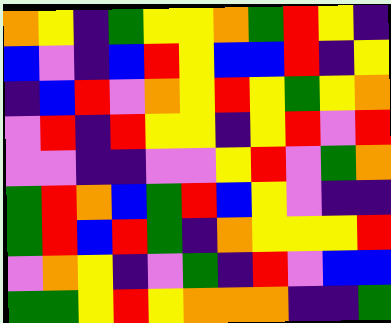[["orange", "yellow", "indigo", "green", "yellow", "yellow", "orange", "green", "red", "yellow", "indigo"], ["blue", "violet", "indigo", "blue", "red", "yellow", "blue", "blue", "red", "indigo", "yellow"], ["indigo", "blue", "red", "violet", "orange", "yellow", "red", "yellow", "green", "yellow", "orange"], ["violet", "red", "indigo", "red", "yellow", "yellow", "indigo", "yellow", "red", "violet", "red"], ["violet", "violet", "indigo", "indigo", "violet", "violet", "yellow", "red", "violet", "green", "orange"], ["green", "red", "orange", "blue", "green", "red", "blue", "yellow", "violet", "indigo", "indigo"], ["green", "red", "blue", "red", "green", "indigo", "orange", "yellow", "yellow", "yellow", "red"], ["violet", "orange", "yellow", "indigo", "violet", "green", "indigo", "red", "violet", "blue", "blue"], ["green", "green", "yellow", "red", "yellow", "orange", "orange", "orange", "indigo", "indigo", "green"]]